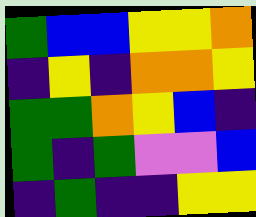[["green", "blue", "blue", "yellow", "yellow", "orange"], ["indigo", "yellow", "indigo", "orange", "orange", "yellow"], ["green", "green", "orange", "yellow", "blue", "indigo"], ["green", "indigo", "green", "violet", "violet", "blue"], ["indigo", "green", "indigo", "indigo", "yellow", "yellow"]]